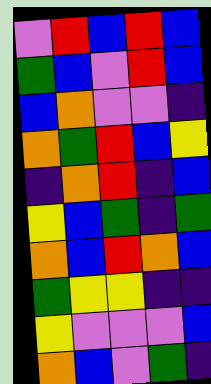[["violet", "red", "blue", "red", "blue"], ["green", "blue", "violet", "red", "blue"], ["blue", "orange", "violet", "violet", "indigo"], ["orange", "green", "red", "blue", "yellow"], ["indigo", "orange", "red", "indigo", "blue"], ["yellow", "blue", "green", "indigo", "green"], ["orange", "blue", "red", "orange", "blue"], ["green", "yellow", "yellow", "indigo", "indigo"], ["yellow", "violet", "violet", "violet", "blue"], ["orange", "blue", "violet", "green", "indigo"]]